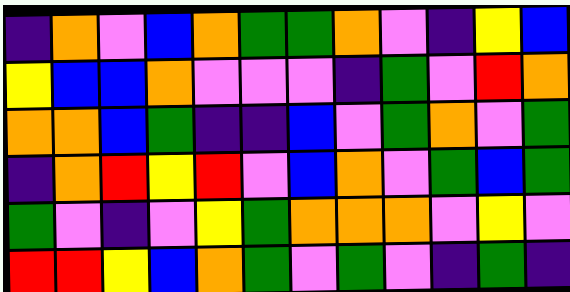[["indigo", "orange", "violet", "blue", "orange", "green", "green", "orange", "violet", "indigo", "yellow", "blue"], ["yellow", "blue", "blue", "orange", "violet", "violet", "violet", "indigo", "green", "violet", "red", "orange"], ["orange", "orange", "blue", "green", "indigo", "indigo", "blue", "violet", "green", "orange", "violet", "green"], ["indigo", "orange", "red", "yellow", "red", "violet", "blue", "orange", "violet", "green", "blue", "green"], ["green", "violet", "indigo", "violet", "yellow", "green", "orange", "orange", "orange", "violet", "yellow", "violet"], ["red", "red", "yellow", "blue", "orange", "green", "violet", "green", "violet", "indigo", "green", "indigo"]]